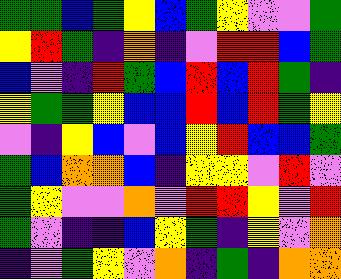[["green", "green", "blue", "green", "yellow", "blue", "green", "yellow", "violet", "violet", "green"], ["yellow", "red", "green", "indigo", "orange", "indigo", "violet", "red", "red", "blue", "green"], ["blue", "violet", "indigo", "red", "green", "blue", "red", "blue", "red", "green", "indigo"], ["yellow", "green", "green", "yellow", "blue", "blue", "red", "blue", "red", "green", "yellow"], ["violet", "indigo", "yellow", "blue", "violet", "blue", "yellow", "red", "blue", "blue", "green"], ["green", "blue", "orange", "orange", "blue", "indigo", "yellow", "yellow", "violet", "red", "violet"], ["green", "yellow", "violet", "violet", "orange", "violet", "red", "red", "yellow", "violet", "red"], ["green", "violet", "indigo", "indigo", "blue", "yellow", "green", "indigo", "yellow", "violet", "orange"], ["indigo", "violet", "green", "yellow", "violet", "orange", "indigo", "green", "indigo", "orange", "orange"]]